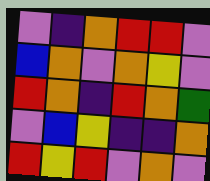[["violet", "indigo", "orange", "red", "red", "violet"], ["blue", "orange", "violet", "orange", "yellow", "violet"], ["red", "orange", "indigo", "red", "orange", "green"], ["violet", "blue", "yellow", "indigo", "indigo", "orange"], ["red", "yellow", "red", "violet", "orange", "violet"]]